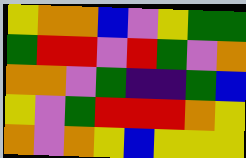[["yellow", "orange", "orange", "blue", "violet", "yellow", "green", "green"], ["green", "red", "red", "violet", "red", "green", "violet", "orange"], ["orange", "orange", "violet", "green", "indigo", "indigo", "green", "blue"], ["yellow", "violet", "green", "red", "red", "red", "orange", "yellow"], ["orange", "violet", "orange", "yellow", "blue", "yellow", "yellow", "yellow"]]